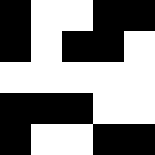[["black", "white", "white", "black", "black"], ["black", "white", "black", "black", "white"], ["white", "white", "white", "white", "white"], ["black", "black", "black", "white", "white"], ["black", "white", "white", "black", "black"]]